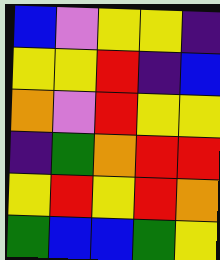[["blue", "violet", "yellow", "yellow", "indigo"], ["yellow", "yellow", "red", "indigo", "blue"], ["orange", "violet", "red", "yellow", "yellow"], ["indigo", "green", "orange", "red", "red"], ["yellow", "red", "yellow", "red", "orange"], ["green", "blue", "blue", "green", "yellow"]]